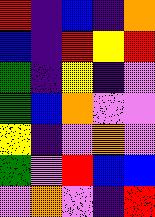[["red", "indigo", "blue", "indigo", "orange"], ["blue", "indigo", "red", "yellow", "red"], ["green", "indigo", "yellow", "indigo", "violet"], ["green", "blue", "orange", "violet", "violet"], ["yellow", "indigo", "violet", "orange", "violet"], ["green", "violet", "red", "blue", "blue"], ["violet", "orange", "violet", "indigo", "red"]]